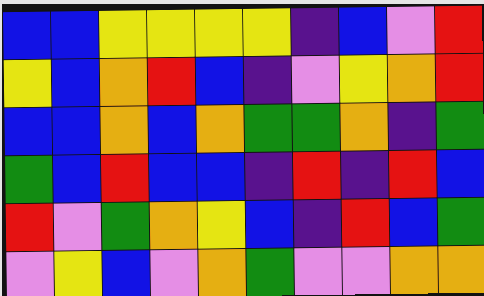[["blue", "blue", "yellow", "yellow", "yellow", "yellow", "indigo", "blue", "violet", "red"], ["yellow", "blue", "orange", "red", "blue", "indigo", "violet", "yellow", "orange", "red"], ["blue", "blue", "orange", "blue", "orange", "green", "green", "orange", "indigo", "green"], ["green", "blue", "red", "blue", "blue", "indigo", "red", "indigo", "red", "blue"], ["red", "violet", "green", "orange", "yellow", "blue", "indigo", "red", "blue", "green"], ["violet", "yellow", "blue", "violet", "orange", "green", "violet", "violet", "orange", "orange"]]